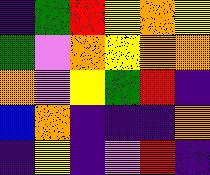[["indigo", "green", "red", "yellow", "orange", "yellow"], ["green", "violet", "orange", "yellow", "orange", "orange"], ["orange", "violet", "yellow", "green", "red", "indigo"], ["blue", "orange", "indigo", "indigo", "indigo", "orange"], ["indigo", "yellow", "indigo", "violet", "red", "indigo"]]